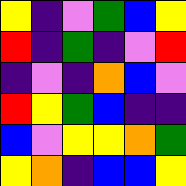[["yellow", "indigo", "violet", "green", "blue", "yellow"], ["red", "indigo", "green", "indigo", "violet", "red"], ["indigo", "violet", "indigo", "orange", "blue", "violet"], ["red", "yellow", "green", "blue", "indigo", "indigo"], ["blue", "violet", "yellow", "yellow", "orange", "green"], ["yellow", "orange", "indigo", "blue", "blue", "yellow"]]